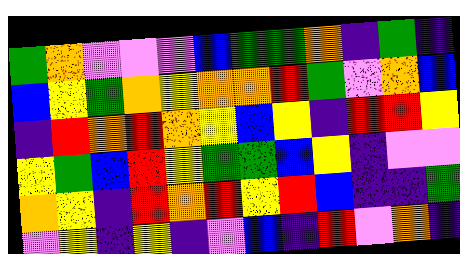[["green", "orange", "violet", "violet", "violet", "blue", "green", "green", "orange", "indigo", "green", "indigo"], ["blue", "yellow", "green", "orange", "yellow", "orange", "orange", "red", "green", "violet", "orange", "blue"], ["indigo", "red", "orange", "red", "orange", "yellow", "blue", "yellow", "indigo", "red", "red", "yellow"], ["yellow", "green", "blue", "red", "yellow", "green", "green", "blue", "yellow", "indigo", "violet", "violet"], ["orange", "yellow", "indigo", "red", "orange", "red", "yellow", "red", "blue", "indigo", "indigo", "green"], ["violet", "yellow", "indigo", "yellow", "indigo", "violet", "blue", "indigo", "red", "violet", "orange", "indigo"]]